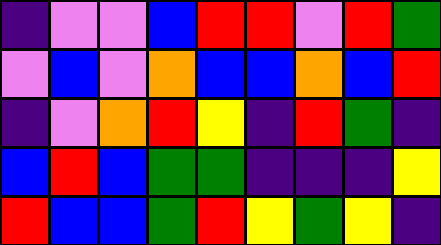[["indigo", "violet", "violet", "blue", "red", "red", "violet", "red", "green"], ["violet", "blue", "violet", "orange", "blue", "blue", "orange", "blue", "red"], ["indigo", "violet", "orange", "red", "yellow", "indigo", "red", "green", "indigo"], ["blue", "red", "blue", "green", "green", "indigo", "indigo", "indigo", "yellow"], ["red", "blue", "blue", "green", "red", "yellow", "green", "yellow", "indigo"]]